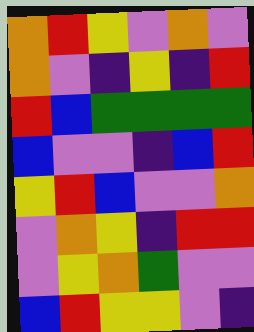[["orange", "red", "yellow", "violet", "orange", "violet"], ["orange", "violet", "indigo", "yellow", "indigo", "red"], ["red", "blue", "green", "green", "green", "green"], ["blue", "violet", "violet", "indigo", "blue", "red"], ["yellow", "red", "blue", "violet", "violet", "orange"], ["violet", "orange", "yellow", "indigo", "red", "red"], ["violet", "yellow", "orange", "green", "violet", "violet"], ["blue", "red", "yellow", "yellow", "violet", "indigo"]]